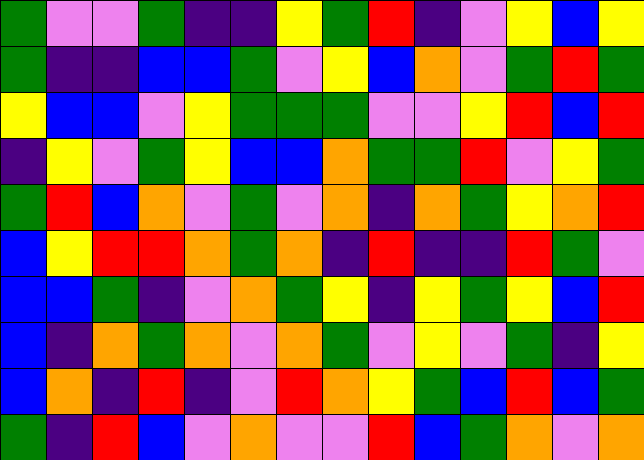[["green", "violet", "violet", "green", "indigo", "indigo", "yellow", "green", "red", "indigo", "violet", "yellow", "blue", "yellow"], ["green", "indigo", "indigo", "blue", "blue", "green", "violet", "yellow", "blue", "orange", "violet", "green", "red", "green"], ["yellow", "blue", "blue", "violet", "yellow", "green", "green", "green", "violet", "violet", "yellow", "red", "blue", "red"], ["indigo", "yellow", "violet", "green", "yellow", "blue", "blue", "orange", "green", "green", "red", "violet", "yellow", "green"], ["green", "red", "blue", "orange", "violet", "green", "violet", "orange", "indigo", "orange", "green", "yellow", "orange", "red"], ["blue", "yellow", "red", "red", "orange", "green", "orange", "indigo", "red", "indigo", "indigo", "red", "green", "violet"], ["blue", "blue", "green", "indigo", "violet", "orange", "green", "yellow", "indigo", "yellow", "green", "yellow", "blue", "red"], ["blue", "indigo", "orange", "green", "orange", "violet", "orange", "green", "violet", "yellow", "violet", "green", "indigo", "yellow"], ["blue", "orange", "indigo", "red", "indigo", "violet", "red", "orange", "yellow", "green", "blue", "red", "blue", "green"], ["green", "indigo", "red", "blue", "violet", "orange", "violet", "violet", "red", "blue", "green", "orange", "violet", "orange"]]